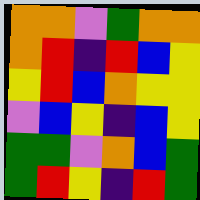[["orange", "orange", "violet", "green", "orange", "orange"], ["orange", "red", "indigo", "red", "blue", "yellow"], ["yellow", "red", "blue", "orange", "yellow", "yellow"], ["violet", "blue", "yellow", "indigo", "blue", "yellow"], ["green", "green", "violet", "orange", "blue", "green"], ["green", "red", "yellow", "indigo", "red", "green"]]